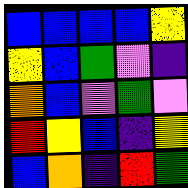[["blue", "blue", "blue", "blue", "yellow"], ["yellow", "blue", "green", "violet", "indigo"], ["orange", "blue", "violet", "green", "violet"], ["red", "yellow", "blue", "indigo", "yellow"], ["blue", "orange", "indigo", "red", "green"]]